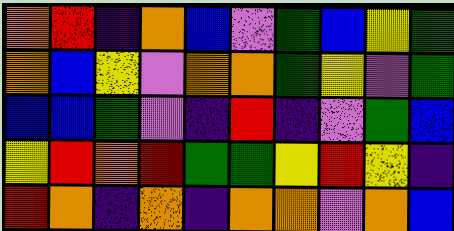[["orange", "red", "indigo", "orange", "blue", "violet", "green", "blue", "yellow", "green"], ["orange", "blue", "yellow", "violet", "orange", "orange", "green", "yellow", "violet", "green"], ["blue", "blue", "green", "violet", "indigo", "red", "indigo", "violet", "green", "blue"], ["yellow", "red", "orange", "red", "green", "green", "yellow", "red", "yellow", "indigo"], ["red", "orange", "indigo", "orange", "indigo", "orange", "orange", "violet", "orange", "blue"]]